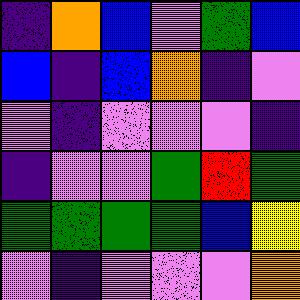[["indigo", "orange", "blue", "violet", "green", "blue"], ["blue", "indigo", "blue", "orange", "indigo", "violet"], ["violet", "indigo", "violet", "violet", "violet", "indigo"], ["indigo", "violet", "violet", "green", "red", "green"], ["green", "green", "green", "green", "blue", "yellow"], ["violet", "indigo", "violet", "violet", "violet", "orange"]]